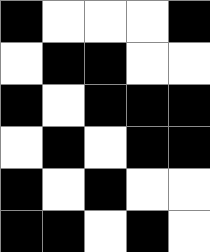[["black", "white", "white", "white", "black"], ["white", "black", "black", "white", "white"], ["black", "white", "black", "black", "black"], ["white", "black", "white", "black", "black"], ["black", "white", "black", "white", "white"], ["black", "black", "white", "black", "white"]]